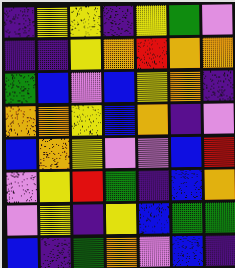[["indigo", "yellow", "yellow", "indigo", "yellow", "green", "violet"], ["indigo", "indigo", "yellow", "orange", "red", "orange", "orange"], ["green", "blue", "violet", "blue", "yellow", "orange", "indigo"], ["orange", "orange", "yellow", "blue", "orange", "indigo", "violet"], ["blue", "orange", "yellow", "violet", "violet", "blue", "red"], ["violet", "yellow", "red", "green", "indigo", "blue", "orange"], ["violet", "yellow", "indigo", "yellow", "blue", "green", "green"], ["blue", "indigo", "green", "orange", "violet", "blue", "indigo"]]